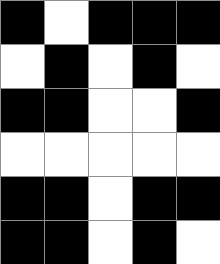[["black", "white", "black", "black", "black"], ["white", "black", "white", "black", "white"], ["black", "black", "white", "white", "black"], ["white", "white", "white", "white", "white"], ["black", "black", "white", "black", "black"], ["black", "black", "white", "black", "white"]]